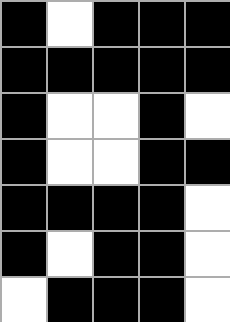[["black", "white", "black", "black", "black"], ["black", "black", "black", "black", "black"], ["black", "white", "white", "black", "white"], ["black", "white", "white", "black", "black"], ["black", "black", "black", "black", "white"], ["black", "white", "black", "black", "white"], ["white", "black", "black", "black", "white"]]